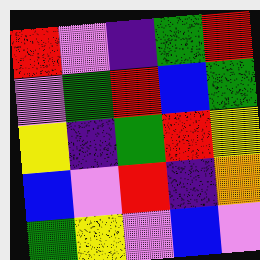[["red", "violet", "indigo", "green", "red"], ["violet", "green", "red", "blue", "green"], ["yellow", "indigo", "green", "red", "yellow"], ["blue", "violet", "red", "indigo", "orange"], ["green", "yellow", "violet", "blue", "violet"]]